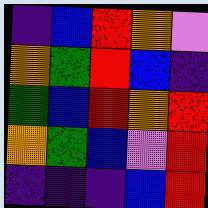[["indigo", "blue", "red", "orange", "violet"], ["orange", "green", "red", "blue", "indigo"], ["green", "blue", "red", "orange", "red"], ["orange", "green", "blue", "violet", "red"], ["indigo", "indigo", "indigo", "blue", "red"]]